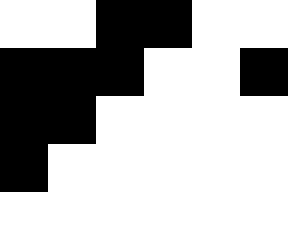[["white", "white", "black", "black", "white", "white"], ["black", "black", "black", "white", "white", "black"], ["black", "black", "white", "white", "white", "white"], ["black", "white", "white", "white", "white", "white"], ["white", "white", "white", "white", "white", "white"]]